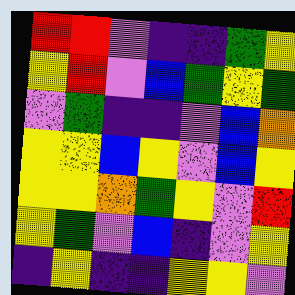[["red", "red", "violet", "indigo", "indigo", "green", "yellow"], ["yellow", "red", "violet", "blue", "green", "yellow", "green"], ["violet", "green", "indigo", "indigo", "violet", "blue", "orange"], ["yellow", "yellow", "blue", "yellow", "violet", "blue", "yellow"], ["yellow", "yellow", "orange", "green", "yellow", "violet", "red"], ["yellow", "green", "violet", "blue", "indigo", "violet", "yellow"], ["indigo", "yellow", "indigo", "indigo", "yellow", "yellow", "violet"]]